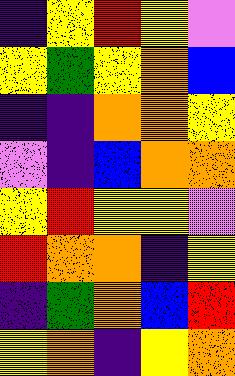[["indigo", "yellow", "red", "yellow", "violet"], ["yellow", "green", "yellow", "orange", "blue"], ["indigo", "indigo", "orange", "orange", "yellow"], ["violet", "indigo", "blue", "orange", "orange"], ["yellow", "red", "yellow", "yellow", "violet"], ["red", "orange", "orange", "indigo", "yellow"], ["indigo", "green", "orange", "blue", "red"], ["yellow", "orange", "indigo", "yellow", "orange"]]